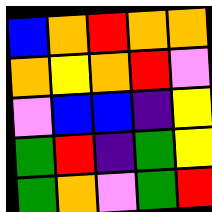[["blue", "orange", "red", "orange", "orange"], ["orange", "yellow", "orange", "red", "violet"], ["violet", "blue", "blue", "indigo", "yellow"], ["green", "red", "indigo", "green", "yellow"], ["green", "orange", "violet", "green", "red"]]